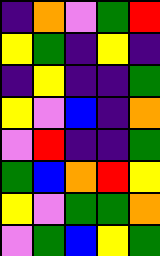[["indigo", "orange", "violet", "green", "red"], ["yellow", "green", "indigo", "yellow", "indigo"], ["indigo", "yellow", "indigo", "indigo", "green"], ["yellow", "violet", "blue", "indigo", "orange"], ["violet", "red", "indigo", "indigo", "green"], ["green", "blue", "orange", "red", "yellow"], ["yellow", "violet", "green", "green", "orange"], ["violet", "green", "blue", "yellow", "green"]]